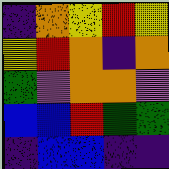[["indigo", "orange", "yellow", "red", "yellow"], ["yellow", "red", "orange", "indigo", "orange"], ["green", "violet", "orange", "orange", "violet"], ["blue", "blue", "red", "green", "green"], ["indigo", "blue", "blue", "indigo", "indigo"]]